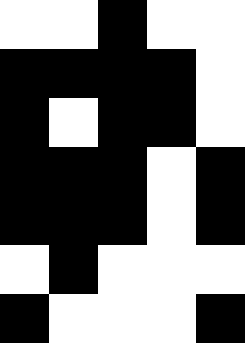[["white", "white", "black", "white", "white"], ["black", "black", "black", "black", "white"], ["black", "white", "black", "black", "white"], ["black", "black", "black", "white", "black"], ["black", "black", "black", "white", "black"], ["white", "black", "white", "white", "white"], ["black", "white", "white", "white", "black"]]